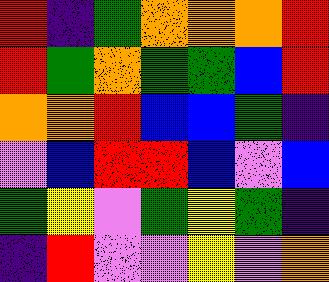[["red", "indigo", "green", "orange", "orange", "orange", "red"], ["red", "green", "orange", "green", "green", "blue", "red"], ["orange", "orange", "red", "blue", "blue", "green", "indigo"], ["violet", "blue", "red", "red", "blue", "violet", "blue"], ["green", "yellow", "violet", "green", "yellow", "green", "indigo"], ["indigo", "red", "violet", "violet", "yellow", "violet", "orange"]]